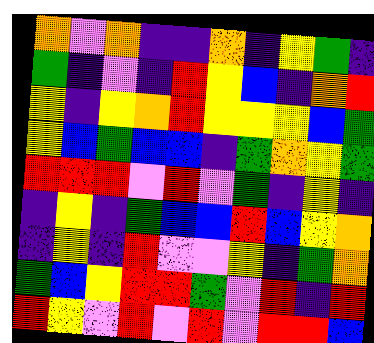[["orange", "violet", "orange", "indigo", "indigo", "orange", "indigo", "yellow", "green", "indigo"], ["green", "indigo", "violet", "indigo", "red", "yellow", "blue", "indigo", "orange", "red"], ["yellow", "indigo", "yellow", "orange", "red", "yellow", "yellow", "yellow", "blue", "green"], ["yellow", "blue", "green", "blue", "blue", "indigo", "green", "orange", "yellow", "green"], ["red", "red", "red", "violet", "red", "violet", "green", "indigo", "yellow", "indigo"], ["indigo", "yellow", "indigo", "green", "blue", "blue", "red", "blue", "yellow", "orange"], ["indigo", "yellow", "indigo", "red", "violet", "violet", "yellow", "indigo", "green", "orange"], ["green", "blue", "yellow", "red", "red", "green", "violet", "red", "indigo", "red"], ["red", "yellow", "violet", "red", "violet", "red", "violet", "red", "red", "blue"]]